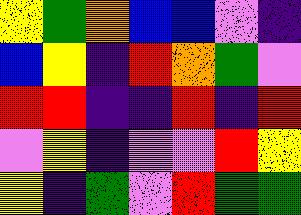[["yellow", "green", "orange", "blue", "blue", "violet", "indigo"], ["blue", "yellow", "indigo", "red", "orange", "green", "violet"], ["red", "red", "indigo", "indigo", "red", "indigo", "red"], ["violet", "yellow", "indigo", "violet", "violet", "red", "yellow"], ["yellow", "indigo", "green", "violet", "red", "green", "green"]]